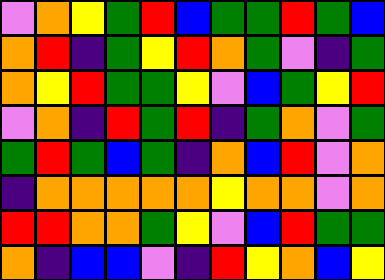[["violet", "orange", "yellow", "green", "red", "blue", "green", "green", "red", "green", "blue"], ["orange", "red", "indigo", "green", "yellow", "red", "orange", "green", "violet", "indigo", "green"], ["orange", "yellow", "red", "green", "green", "yellow", "violet", "blue", "green", "yellow", "red"], ["violet", "orange", "indigo", "red", "green", "red", "indigo", "green", "orange", "violet", "green"], ["green", "red", "green", "blue", "green", "indigo", "orange", "blue", "red", "violet", "orange"], ["indigo", "orange", "orange", "orange", "orange", "orange", "yellow", "orange", "orange", "violet", "orange"], ["red", "red", "orange", "orange", "green", "yellow", "violet", "blue", "red", "green", "green"], ["orange", "indigo", "blue", "blue", "violet", "indigo", "red", "yellow", "orange", "blue", "yellow"]]